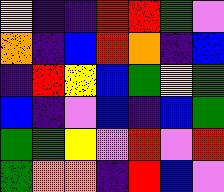[["yellow", "indigo", "indigo", "red", "red", "green", "violet"], ["orange", "indigo", "blue", "red", "orange", "indigo", "blue"], ["indigo", "red", "yellow", "blue", "green", "yellow", "green"], ["blue", "indigo", "violet", "blue", "indigo", "blue", "green"], ["green", "green", "yellow", "violet", "red", "violet", "red"], ["green", "orange", "orange", "indigo", "red", "blue", "violet"]]